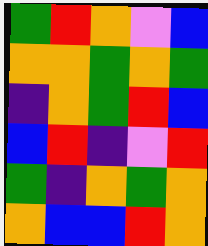[["green", "red", "orange", "violet", "blue"], ["orange", "orange", "green", "orange", "green"], ["indigo", "orange", "green", "red", "blue"], ["blue", "red", "indigo", "violet", "red"], ["green", "indigo", "orange", "green", "orange"], ["orange", "blue", "blue", "red", "orange"]]